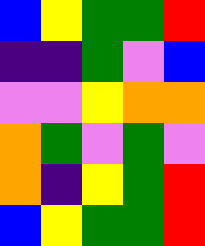[["blue", "yellow", "green", "green", "red"], ["indigo", "indigo", "green", "violet", "blue"], ["violet", "violet", "yellow", "orange", "orange"], ["orange", "green", "violet", "green", "violet"], ["orange", "indigo", "yellow", "green", "red"], ["blue", "yellow", "green", "green", "red"]]